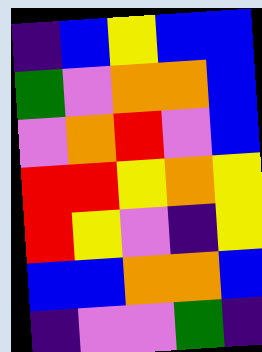[["indigo", "blue", "yellow", "blue", "blue"], ["green", "violet", "orange", "orange", "blue"], ["violet", "orange", "red", "violet", "blue"], ["red", "red", "yellow", "orange", "yellow"], ["red", "yellow", "violet", "indigo", "yellow"], ["blue", "blue", "orange", "orange", "blue"], ["indigo", "violet", "violet", "green", "indigo"]]